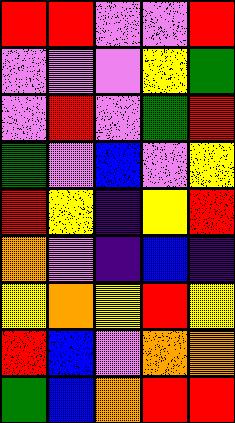[["red", "red", "violet", "violet", "red"], ["violet", "violet", "violet", "yellow", "green"], ["violet", "red", "violet", "green", "red"], ["green", "violet", "blue", "violet", "yellow"], ["red", "yellow", "indigo", "yellow", "red"], ["orange", "violet", "indigo", "blue", "indigo"], ["yellow", "orange", "yellow", "red", "yellow"], ["red", "blue", "violet", "orange", "orange"], ["green", "blue", "orange", "red", "red"]]